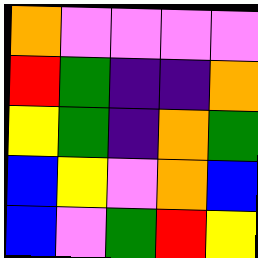[["orange", "violet", "violet", "violet", "violet"], ["red", "green", "indigo", "indigo", "orange"], ["yellow", "green", "indigo", "orange", "green"], ["blue", "yellow", "violet", "orange", "blue"], ["blue", "violet", "green", "red", "yellow"]]